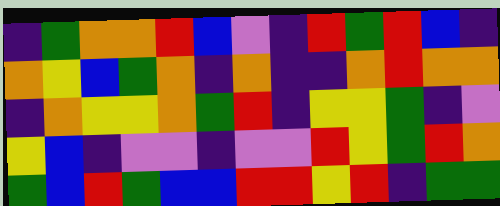[["indigo", "green", "orange", "orange", "red", "blue", "violet", "indigo", "red", "green", "red", "blue", "indigo"], ["orange", "yellow", "blue", "green", "orange", "indigo", "orange", "indigo", "indigo", "orange", "red", "orange", "orange"], ["indigo", "orange", "yellow", "yellow", "orange", "green", "red", "indigo", "yellow", "yellow", "green", "indigo", "violet"], ["yellow", "blue", "indigo", "violet", "violet", "indigo", "violet", "violet", "red", "yellow", "green", "red", "orange"], ["green", "blue", "red", "green", "blue", "blue", "red", "red", "yellow", "red", "indigo", "green", "green"]]